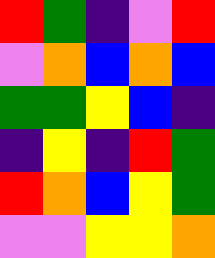[["red", "green", "indigo", "violet", "red"], ["violet", "orange", "blue", "orange", "blue"], ["green", "green", "yellow", "blue", "indigo"], ["indigo", "yellow", "indigo", "red", "green"], ["red", "orange", "blue", "yellow", "green"], ["violet", "violet", "yellow", "yellow", "orange"]]